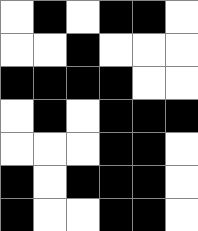[["white", "black", "white", "black", "black", "white"], ["white", "white", "black", "white", "white", "white"], ["black", "black", "black", "black", "white", "white"], ["white", "black", "white", "black", "black", "black"], ["white", "white", "white", "black", "black", "white"], ["black", "white", "black", "black", "black", "white"], ["black", "white", "white", "black", "black", "white"]]